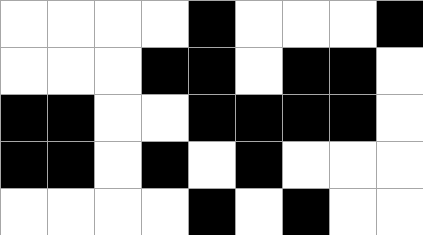[["white", "white", "white", "white", "black", "white", "white", "white", "black"], ["white", "white", "white", "black", "black", "white", "black", "black", "white"], ["black", "black", "white", "white", "black", "black", "black", "black", "white"], ["black", "black", "white", "black", "white", "black", "white", "white", "white"], ["white", "white", "white", "white", "black", "white", "black", "white", "white"]]